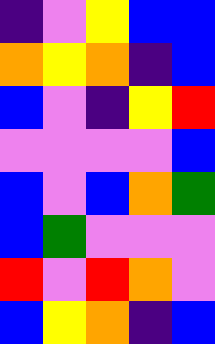[["indigo", "violet", "yellow", "blue", "blue"], ["orange", "yellow", "orange", "indigo", "blue"], ["blue", "violet", "indigo", "yellow", "red"], ["violet", "violet", "violet", "violet", "blue"], ["blue", "violet", "blue", "orange", "green"], ["blue", "green", "violet", "violet", "violet"], ["red", "violet", "red", "orange", "violet"], ["blue", "yellow", "orange", "indigo", "blue"]]